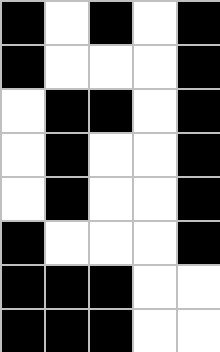[["black", "white", "black", "white", "black"], ["black", "white", "white", "white", "black"], ["white", "black", "black", "white", "black"], ["white", "black", "white", "white", "black"], ["white", "black", "white", "white", "black"], ["black", "white", "white", "white", "black"], ["black", "black", "black", "white", "white"], ["black", "black", "black", "white", "white"]]